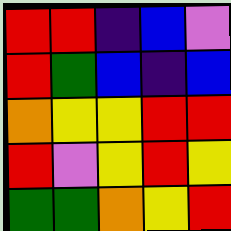[["red", "red", "indigo", "blue", "violet"], ["red", "green", "blue", "indigo", "blue"], ["orange", "yellow", "yellow", "red", "red"], ["red", "violet", "yellow", "red", "yellow"], ["green", "green", "orange", "yellow", "red"]]